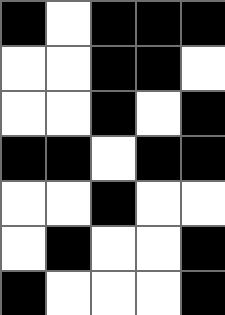[["black", "white", "black", "black", "black"], ["white", "white", "black", "black", "white"], ["white", "white", "black", "white", "black"], ["black", "black", "white", "black", "black"], ["white", "white", "black", "white", "white"], ["white", "black", "white", "white", "black"], ["black", "white", "white", "white", "black"]]